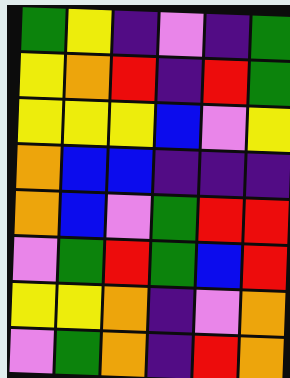[["green", "yellow", "indigo", "violet", "indigo", "green"], ["yellow", "orange", "red", "indigo", "red", "green"], ["yellow", "yellow", "yellow", "blue", "violet", "yellow"], ["orange", "blue", "blue", "indigo", "indigo", "indigo"], ["orange", "blue", "violet", "green", "red", "red"], ["violet", "green", "red", "green", "blue", "red"], ["yellow", "yellow", "orange", "indigo", "violet", "orange"], ["violet", "green", "orange", "indigo", "red", "orange"]]